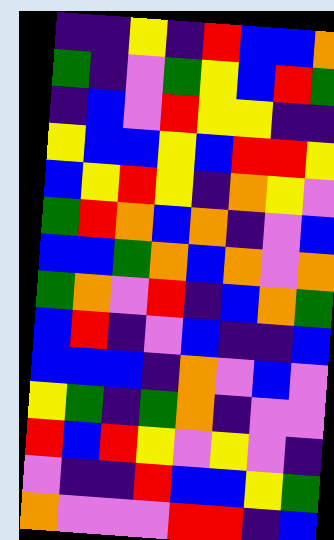[["indigo", "indigo", "yellow", "indigo", "red", "blue", "blue", "orange"], ["green", "indigo", "violet", "green", "yellow", "blue", "red", "green"], ["indigo", "blue", "violet", "red", "yellow", "yellow", "indigo", "indigo"], ["yellow", "blue", "blue", "yellow", "blue", "red", "red", "yellow"], ["blue", "yellow", "red", "yellow", "indigo", "orange", "yellow", "violet"], ["green", "red", "orange", "blue", "orange", "indigo", "violet", "blue"], ["blue", "blue", "green", "orange", "blue", "orange", "violet", "orange"], ["green", "orange", "violet", "red", "indigo", "blue", "orange", "green"], ["blue", "red", "indigo", "violet", "blue", "indigo", "indigo", "blue"], ["blue", "blue", "blue", "indigo", "orange", "violet", "blue", "violet"], ["yellow", "green", "indigo", "green", "orange", "indigo", "violet", "violet"], ["red", "blue", "red", "yellow", "violet", "yellow", "violet", "indigo"], ["violet", "indigo", "indigo", "red", "blue", "blue", "yellow", "green"], ["orange", "violet", "violet", "violet", "red", "red", "indigo", "blue"]]